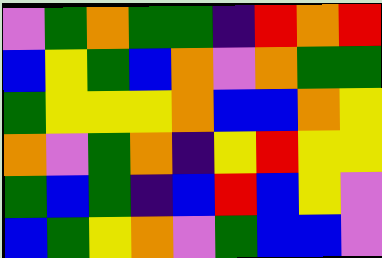[["violet", "green", "orange", "green", "green", "indigo", "red", "orange", "red"], ["blue", "yellow", "green", "blue", "orange", "violet", "orange", "green", "green"], ["green", "yellow", "yellow", "yellow", "orange", "blue", "blue", "orange", "yellow"], ["orange", "violet", "green", "orange", "indigo", "yellow", "red", "yellow", "yellow"], ["green", "blue", "green", "indigo", "blue", "red", "blue", "yellow", "violet"], ["blue", "green", "yellow", "orange", "violet", "green", "blue", "blue", "violet"]]